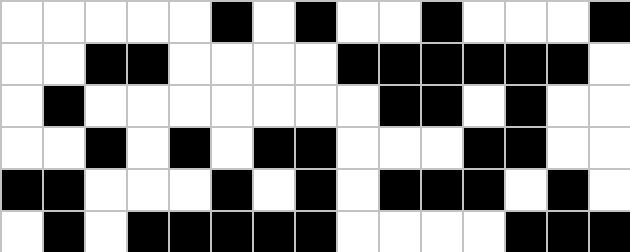[["white", "white", "white", "white", "white", "black", "white", "black", "white", "white", "black", "white", "white", "white", "black"], ["white", "white", "black", "black", "white", "white", "white", "white", "black", "black", "black", "black", "black", "black", "white"], ["white", "black", "white", "white", "white", "white", "white", "white", "white", "black", "black", "white", "black", "white", "white"], ["white", "white", "black", "white", "black", "white", "black", "black", "white", "white", "white", "black", "black", "white", "white"], ["black", "black", "white", "white", "white", "black", "white", "black", "white", "black", "black", "black", "white", "black", "white"], ["white", "black", "white", "black", "black", "black", "black", "black", "white", "white", "white", "white", "black", "black", "black"]]